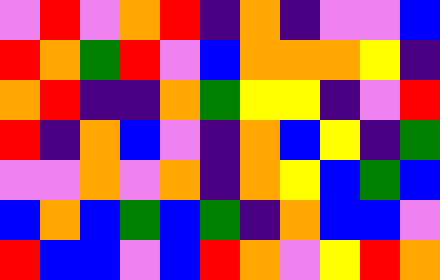[["violet", "red", "violet", "orange", "red", "indigo", "orange", "indigo", "violet", "violet", "blue"], ["red", "orange", "green", "red", "violet", "blue", "orange", "orange", "orange", "yellow", "indigo"], ["orange", "red", "indigo", "indigo", "orange", "green", "yellow", "yellow", "indigo", "violet", "red"], ["red", "indigo", "orange", "blue", "violet", "indigo", "orange", "blue", "yellow", "indigo", "green"], ["violet", "violet", "orange", "violet", "orange", "indigo", "orange", "yellow", "blue", "green", "blue"], ["blue", "orange", "blue", "green", "blue", "green", "indigo", "orange", "blue", "blue", "violet"], ["red", "blue", "blue", "violet", "blue", "red", "orange", "violet", "yellow", "red", "orange"]]